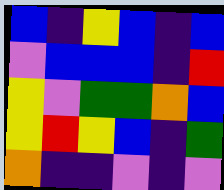[["blue", "indigo", "yellow", "blue", "indigo", "blue"], ["violet", "blue", "blue", "blue", "indigo", "red"], ["yellow", "violet", "green", "green", "orange", "blue"], ["yellow", "red", "yellow", "blue", "indigo", "green"], ["orange", "indigo", "indigo", "violet", "indigo", "violet"]]